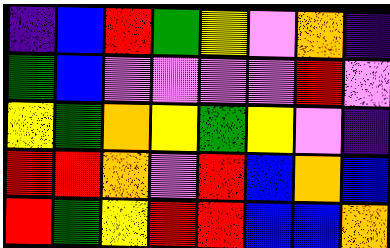[["indigo", "blue", "red", "green", "yellow", "violet", "orange", "indigo"], ["green", "blue", "violet", "violet", "violet", "violet", "red", "violet"], ["yellow", "green", "orange", "yellow", "green", "yellow", "violet", "indigo"], ["red", "red", "orange", "violet", "red", "blue", "orange", "blue"], ["red", "green", "yellow", "red", "red", "blue", "blue", "orange"]]